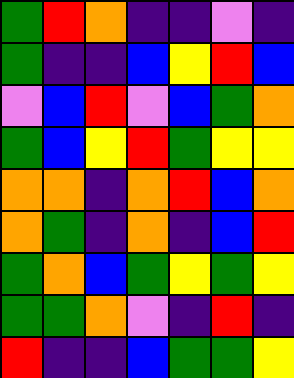[["green", "red", "orange", "indigo", "indigo", "violet", "indigo"], ["green", "indigo", "indigo", "blue", "yellow", "red", "blue"], ["violet", "blue", "red", "violet", "blue", "green", "orange"], ["green", "blue", "yellow", "red", "green", "yellow", "yellow"], ["orange", "orange", "indigo", "orange", "red", "blue", "orange"], ["orange", "green", "indigo", "orange", "indigo", "blue", "red"], ["green", "orange", "blue", "green", "yellow", "green", "yellow"], ["green", "green", "orange", "violet", "indigo", "red", "indigo"], ["red", "indigo", "indigo", "blue", "green", "green", "yellow"]]